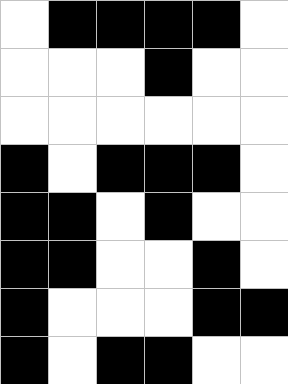[["white", "black", "black", "black", "black", "white"], ["white", "white", "white", "black", "white", "white"], ["white", "white", "white", "white", "white", "white"], ["black", "white", "black", "black", "black", "white"], ["black", "black", "white", "black", "white", "white"], ["black", "black", "white", "white", "black", "white"], ["black", "white", "white", "white", "black", "black"], ["black", "white", "black", "black", "white", "white"]]